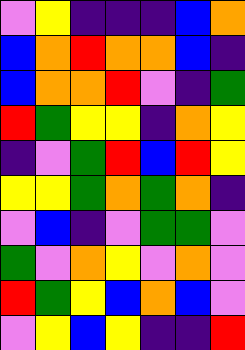[["violet", "yellow", "indigo", "indigo", "indigo", "blue", "orange"], ["blue", "orange", "red", "orange", "orange", "blue", "indigo"], ["blue", "orange", "orange", "red", "violet", "indigo", "green"], ["red", "green", "yellow", "yellow", "indigo", "orange", "yellow"], ["indigo", "violet", "green", "red", "blue", "red", "yellow"], ["yellow", "yellow", "green", "orange", "green", "orange", "indigo"], ["violet", "blue", "indigo", "violet", "green", "green", "violet"], ["green", "violet", "orange", "yellow", "violet", "orange", "violet"], ["red", "green", "yellow", "blue", "orange", "blue", "violet"], ["violet", "yellow", "blue", "yellow", "indigo", "indigo", "red"]]